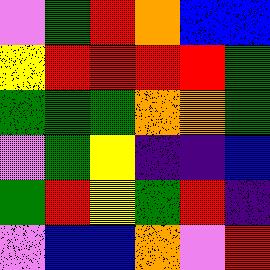[["violet", "green", "red", "orange", "blue", "blue"], ["yellow", "red", "red", "red", "red", "green"], ["green", "green", "green", "orange", "orange", "green"], ["violet", "green", "yellow", "indigo", "indigo", "blue"], ["green", "red", "yellow", "green", "red", "indigo"], ["violet", "blue", "blue", "orange", "violet", "red"]]